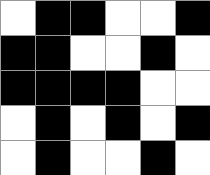[["white", "black", "black", "white", "white", "black"], ["black", "black", "white", "white", "black", "white"], ["black", "black", "black", "black", "white", "white"], ["white", "black", "white", "black", "white", "black"], ["white", "black", "white", "white", "black", "white"]]